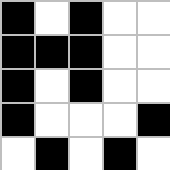[["black", "white", "black", "white", "white"], ["black", "black", "black", "white", "white"], ["black", "white", "black", "white", "white"], ["black", "white", "white", "white", "black"], ["white", "black", "white", "black", "white"]]